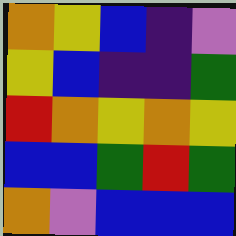[["orange", "yellow", "blue", "indigo", "violet"], ["yellow", "blue", "indigo", "indigo", "green"], ["red", "orange", "yellow", "orange", "yellow"], ["blue", "blue", "green", "red", "green"], ["orange", "violet", "blue", "blue", "blue"]]